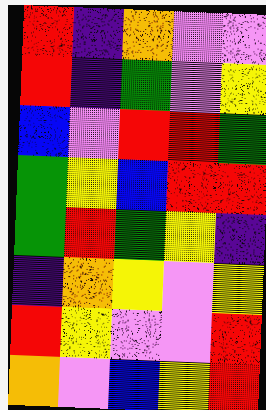[["red", "indigo", "orange", "violet", "violet"], ["red", "indigo", "green", "violet", "yellow"], ["blue", "violet", "red", "red", "green"], ["green", "yellow", "blue", "red", "red"], ["green", "red", "green", "yellow", "indigo"], ["indigo", "orange", "yellow", "violet", "yellow"], ["red", "yellow", "violet", "violet", "red"], ["orange", "violet", "blue", "yellow", "red"]]